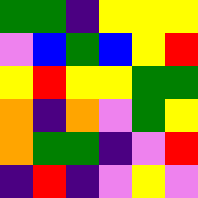[["green", "green", "indigo", "yellow", "yellow", "yellow"], ["violet", "blue", "green", "blue", "yellow", "red"], ["yellow", "red", "yellow", "yellow", "green", "green"], ["orange", "indigo", "orange", "violet", "green", "yellow"], ["orange", "green", "green", "indigo", "violet", "red"], ["indigo", "red", "indigo", "violet", "yellow", "violet"]]